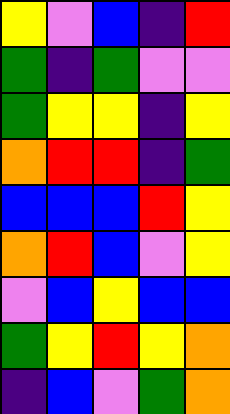[["yellow", "violet", "blue", "indigo", "red"], ["green", "indigo", "green", "violet", "violet"], ["green", "yellow", "yellow", "indigo", "yellow"], ["orange", "red", "red", "indigo", "green"], ["blue", "blue", "blue", "red", "yellow"], ["orange", "red", "blue", "violet", "yellow"], ["violet", "blue", "yellow", "blue", "blue"], ["green", "yellow", "red", "yellow", "orange"], ["indigo", "blue", "violet", "green", "orange"]]